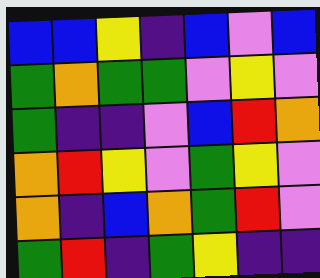[["blue", "blue", "yellow", "indigo", "blue", "violet", "blue"], ["green", "orange", "green", "green", "violet", "yellow", "violet"], ["green", "indigo", "indigo", "violet", "blue", "red", "orange"], ["orange", "red", "yellow", "violet", "green", "yellow", "violet"], ["orange", "indigo", "blue", "orange", "green", "red", "violet"], ["green", "red", "indigo", "green", "yellow", "indigo", "indigo"]]